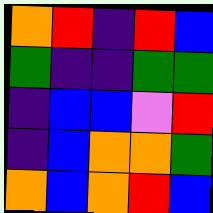[["orange", "red", "indigo", "red", "blue"], ["green", "indigo", "indigo", "green", "green"], ["indigo", "blue", "blue", "violet", "red"], ["indigo", "blue", "orange", "orange", "green"], ["orange", "blue", "orange", "red", "blue"]]